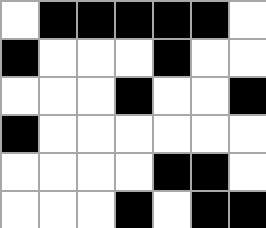[["white", "black", "black", "black", "black", "black", "white"], ["black", "white", "white", "white", "black", "white", "white"], ["white", "white", "white", "black", "white", "white", "black"], ["black", "white", "white", "white", "white", "white", "white"], ["white", "white", "white", "white", "black", "black", "white"], ["white", "white", "white", "black", "white", "black", "black"]]